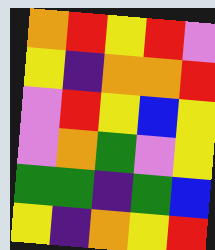[["orange", "red", "yellow", "red", "violet"], ["yellow", "indigo", "orange", "orange", "red"], ["violet", "red", "yellow", "blue", "yellow"], ["violet", "orange", "green", "violet", "yellow"], ["green", "green", "indigo", "green", "blue"], ["yellow", "indigo", "orange", "yellow", "red"]]